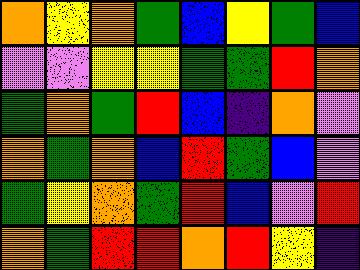[["orange", "yellow", "orange", "green", "blue", "yellow", "green", "blue"], ["violet", "violet", "yellow", "yellow", "green", "green", "red", "orange"], ["green", "orange", "green", "red", "blue", "indigo", "orange", "violet"], ["orange", "green", "orange", "blue", "red", "green", "blue", "violet"], ["green", "yellow", "orange", "green", "red", "blue", "violet", "red"], ["orange", "green", "red", "red", "orange", "red", "yellow", "indigo"]]